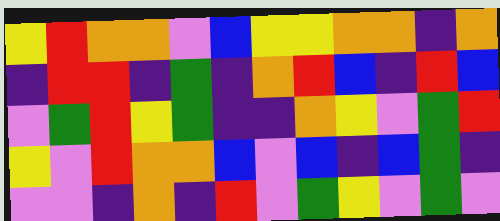[["yellow", "red", "orange", "orange", "violet", "blue", "yellow", "yellow", "orange", "orange", "indigo", "orange"], ["indigo", "red", "red", "indigo", "green", "indigo", "orange", "red", "blue", "indigo", "red", "blue"], ["violet", "green", "red", "yellow", "green", "indigo", "indigo", "orange", "yellow", "violet", "green", "red"], ["yellow", "violet", "red", "orange", "orange", "blue", "violet", "blue", "indigo", "blue", "green", "indigo"], ["violet", "violet", "indigo", "orange", "indigo", "red", "violet", "green", "yellow", "violet", "green", "violet"]]